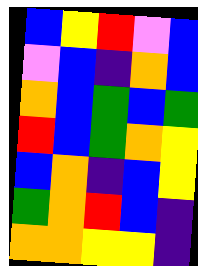[["blue", "yellow", "red", "violet", "blue"], ["violet", "blue", "indigo", "orange", "blue"], ["orange", "blue", "green", "blue", "green"], ["red", "blue", "green", "orange", "yellow"], ["blue", "orange", "indigo", "blue", "yellow"], ["green", "orange", "red", "blue", "indigo"], ["orange", "orange", "yellow", "yellow", "indigo"]]